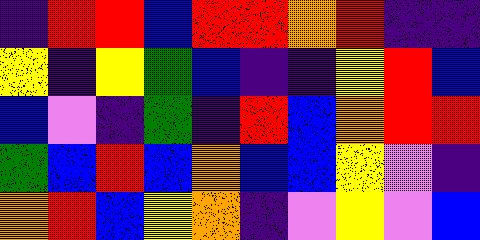[["indigo", "red", "red", "blue", "red", "red", "orange", "red", "indigo", "indigo"], ["yellow", "indigo", "yellow", "green", "blue", "indigo", "indigo", "yellow", "red", "blue"], ["blue", "violet", "indigo", "green", "indigo", "red", "blue", "orange", "red", "red"], ["green", "blue", "red", "blue", "orange", "blue", "blue", "yellow", "violet", "indigo"], ["orange", "red", "blue", "yellow", "orange", "indigo", "violet", "yellow", "violet", "blue"]]